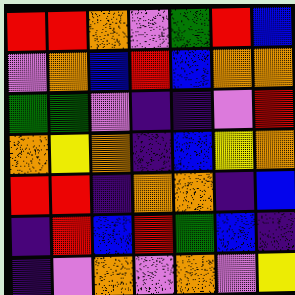[["red", "red", "orange", "violet", "green", "red", "blue"], ["violet", "orange", "blue", "red", "blue", "orange", "orange"], ["green", "green", "violet", "indigo", "indigo", "violet", "red"], ["orange", "yellow", "orange", "indigo", "blue", "yellow", "orange"], ["red", "red", "indigo", "orange", "orange", "indigo", "blue"], ["indigo", "red", "blue", "red", "green", "blue", "indigo"], ["indigo", "violet", "orange", "violet", "orange", "violet", "yellow"]]